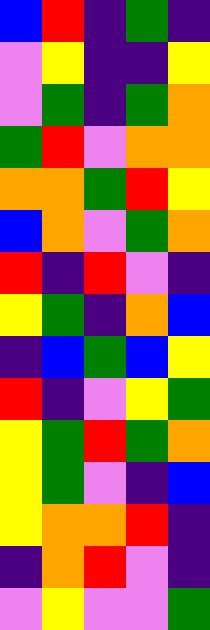[["blue", "red", "indigo", "green", "indigo"], ["violet", "yellow", "indigo", "indigo", "yellow"], ["violet", "green", "indigo", "green", "orange"], ["green", "red", "violet", "orange", "orange"], ["orange", "orange", "green", "red", "yellow"], ["blue", "orange", "violet", "green", "orange"], ["red", "indigo", "red", "violet", "indigo"], ["yellow", "green", "indigo", "orange", "blue"], ["indigo", "blue", "green", "blue", "yellow"], ["red", "indigo", "violet", "yellow", "green"], ["yellow", "green", "red", "green", "orange"], ["yellow", "green", "violet", "indigo", "blue"], ["yellow", "orange", "orange", "red", "indigo"], ["indigo", "orange", "red", "violet", "indigo"], ["violet", "yellow", "violet", "violet", "green"]]